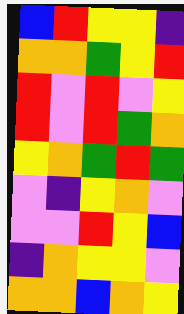[["blue", "red", "yellow", "yellow", "indigo"], ["orange", "orange", "green", "yellow", "red"], ["red", "violet", "red", "violet", "yellow"], ["red", "violet", "red", "green", "orange"], ["yellow", "orange", "green", "red", "green"], ["violet", "indigo", "yellow", "orange", "violet"], ["violet", "violet", "red", "yellow", "blue"], ["indigo", "orange", "yellow", "yellow", "violet"], ["orange", "orange", "blue", "orange", "yellow"]]